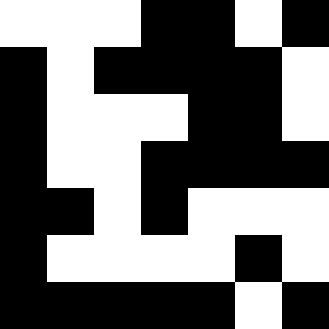[["white", "white", "white", "black", "black", "white", "black"], ["black", "white", "black", "black", "black", "black", "white"], ["black", "white", "white", "white", "black", "black", "white"], ["black", "white", "white", "black", "black", "black", "black"], ["black", "black", "white", "black", "white", "white", "white"], ["black", "white", "white", "white", "white", "black", "white"], ["black", "black", "black", "black", "black", "white", "black"]]